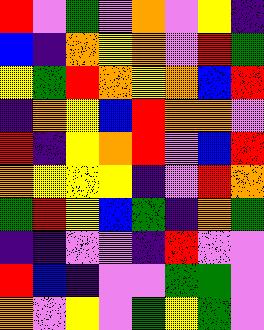[["red", "violet", "green", "violet", "orange", "violet", "yellow", "indigo"], ["blue", "indigo", "orange", "yellow", "orange", "violet", "red", "green"], ["yellow", "green", "red", "orange", "yellow", "orange", "blue", "red"], ["indigo", "orange", "yellow", "blue", "red", "orange", "orange", "violet"], ["red", "indigo", "yellow", "orange", "red", "violet", "blue", "red"], ["orange", "yellow", "yellow", "yellow", "indigo", "violet", "red", "orange"], ["green", "red", "yellow", "blue", "green", "indigo", "orange", "green"], ["indigo", "indigo", "violet", "violet", "indigo", "red", "violet", "violet"], ["red", "blue", "indigo", "violet", "violet", "green", "green", "violet"], ["orange", "violet", "yellow", "violet", "green", "yellow", "green", "violet"]]